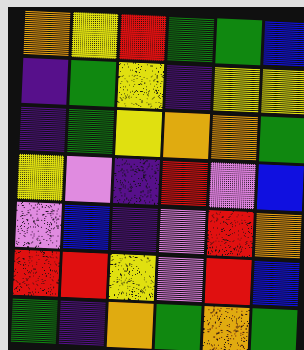[["orange", "yellow", "red", "green", "green", "blue"], ["indigo", "green", "yellow", "indigo", "yellow", "yellow"], ["indigo", "green", "yellow", "orange", "orange", "green"], ["yellow", "violet", "indigo", "red", "violet", "blue"], ["violet", "blue", "indigo", "violet", "red", "orange"], ["red", "red", "yellow", "violet", "red", "blue"], ["green", "indigo", "orange", "green", "orange", "green"]]